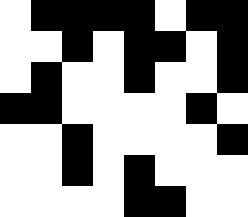[["white", "black", "black", "black", "black", "white", "black", "black"], ["white", "white", "black", "white", "black", "black", "white", "black"], ["white", "black", "white", "white", "black", "white", "white", "black"], ["black", "black", "white", "white", "white", "white", "black", "white"], ["white", "white", "black", "white", "white", "white", "white", "black"], ["white", "white", "black", "white", "black", "white", "white", "white"], ["white", "white", "white", "white", "black", "black", "white", "white"]]